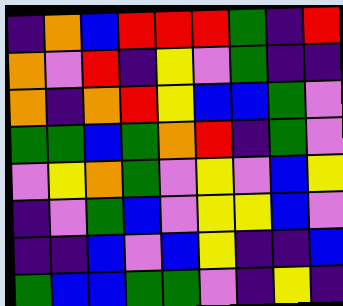[["indigo", "orange", "blue", "red", "red", "red", "green", "indigo", "red"], ["orange", "violet", "red", "indigo", "yellow", "violet", "green", "indigo", "indigo"], ["orange", "indigo", "orange", "red", "yellow", "blue", "blue", "green", "violet"], ["green", "green", "blue", "green", "orange", "red", "indigo", "green", "violet"], ["violet", "yellow", "orange", "green", "violet", "yellow", "violet", "blue", "yellow"], ["indigo", "violet", "green", "blue", "violet", "yellow", "yellow", "blue", "violet"], ["indigo", "indigo", "blue", "violet", "blue", "yellow", "indigo", "indigo", "blue"], ["green", "blue", "blue", "green", "green", "violet", "indigo", "yellow", "indigo"]]